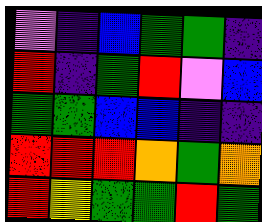[["violet", "indigo", "blue", "green", "green", "indigo"], ["red", "indigo", "green", "red", "violet", "blue"], ["green", "green", "blue", "blue", "indigo", "indigo"], ["red", "red", "red", "orange", "green", "orange"], ["red", "yellow", "green", "green", "red", "green"]]